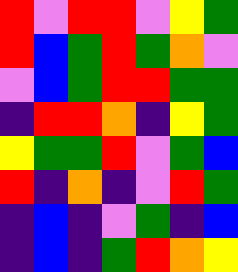[["red", "violet", "red", "red", "violet", "yellow", "green"], ["red", "blue", "green", "red", "green", "orange", "violet"], ["violet", "blue", "green", "red", "red", "green", "green"], ["indigo", "red", "red", "orange", "indigo", "yellow", "green"], ["yellow", "green", "green", "red", "violet", "green", "blue"], ["red", "indigo", "orange", "indigo", "violet", "red", "green"], ["indigo", "blue", "indigo", "violet", "green", "indigo", "blue"], ["indigo", "blue", "indigo", "green", "red", "orange", "yellow"]]